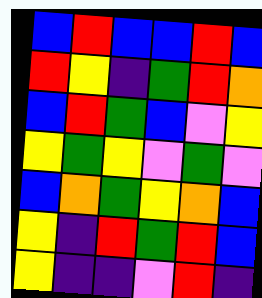[["blue", "red", "blue", "blue", "red", "blue"], ["red", "yellow", "indigo", "green", "red", "orange"], ["blue", "red", "green", "blue", "violet", "yellow"], ["yellow", "green", "yellow", "violet", "green", "violet"], ["blue", "orange", "green", "yellow", "orange", "blue"], ["yellow", "indigo", "red", "green", "red", "blue"], ["yellow", "indigo", "indigo", "violet", "red", "indigo"]]